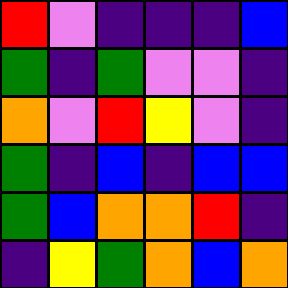[["red", "violet", "indigo", "indigo", "indigo", "blue"], ["green", "indigo", "green", "violet", "violet", "indigo"], ["orange", "violet", "red", "yellow", "violet", "indigo"], ["green", "indigo", "blue", "indigo", "blue", "blue"], ["green", "blue", "orange", "orange", "red", "indigo"], ["indigo", "yellow", "green", "orange", "blue", "orange"]]